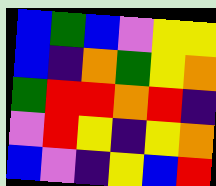[["blue", "green", "blue", "violet", "yellow", "yellow"], ["blue", "indigo", "orange", "green", "yellow", "orange"], ["green", "red", "red", "orange", "red", "indigo"], ["violet", "red", "yellow", "indigo", "yellow", "orange"], ["blue", "violet", "indigo", "yellow", "blue", "red"]]